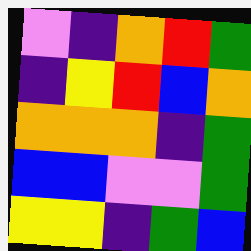[["violet", "indigo", "orange", "red", "green"], ["indigo", "yellow", "red", "blue", "orange"], ["orange", "orange", "orange", "indigo", "green"], ["blue", "blue", "violet", "violet", "green"], ["yellow", "yellow", "indigo", "green", "blue"]]